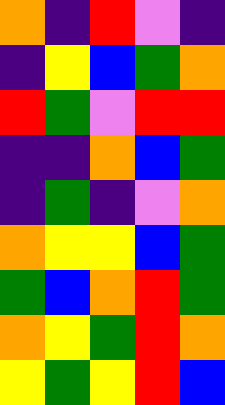[["orange", "indigo", "red", "violet", "indigo"], ["indigo", "yellow", "blue", "green", "orange"], ["red", "green", "violet", "red", "red"], ["indigo", "indigo", "orange", "blue", "green"], ["indigo", "green", "indigo", "violet", "orange"], ["orange", "yellow", "yellow", "blue", "green"], ["green", "blue", "orange", "red", "green"], ["orange", "yellow", "green", "red", "orange"], ["yellow", "green", "yellow", "red", "blue"]]